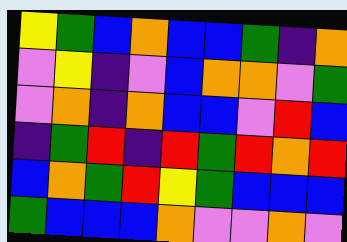[["yellow", "green", "blue", "orange", "blue", "blue", "green", "indigo", "orange"], ["violet", "yellow", "indigo", "violet", "blue", "orange", "orange", "violet", "green"], ["violet", "orange", "indigo", "orange", "blue", "blue", "violet", "red", "blue"], ["indigo", "green", "red", "indigo", "red", "green", "red", "orange", "red"], ["blue", "orange", "green", "red", "yellow", "green", "blue", "blue", "blue"], ["green", "blue", "blue", "blue", "orange", "violet", "violet", "orange", "violet"]]